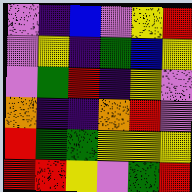[["violet", "indigo", "blue", "violet", "yellow", "red"], ["violet", "yellow", "indigo", "green", "blue", "yellow"], ["violet", "green", "red", "indigo", "yellow", "violet"], ["orange", "indigo", "indigo", "orange", "red", "violet"], ["red", "green", "green", "yellow", "yellow", "yellow"], ["red", "red", "yellow", "violet", "green", "red"]]